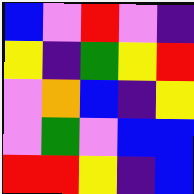[["blue", "violet", "red", "violet", "indigo"], ["yellow", "indigo", "green", "yellow", "red"], ["violet", "orange", "blue", "indigo", "yellow"], ["violet", "green", "violet", "blue", "blue"], ["red", "red", "yellow", "indigo", "blue"]]